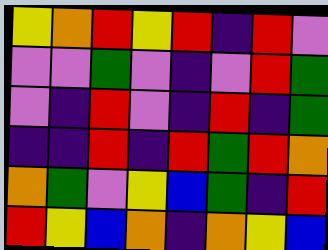[["yellow", "orange", "red", "yellow", "red", "indigo", "red", "violet"], ["violet", "violet", "green", "violet", "indigo", "violet", "red", "green"], ["violet", "indigo", "red", "violet", "indigo", "red", "indigo", "green"], ["indigo", "indigo", "red", "indigo", "red", "green", "red", "orange"], ["orange", "green", "violet", "yellow", "blue", "green", "indigo", "red"], ["red", "yellow", "blue", "orange", "indigo", "orange", "yellow", "blue"]]